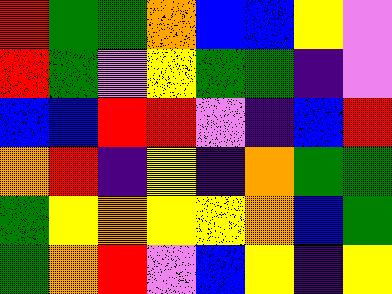[["red", "green", "green", "orange", "blue", "blue", "yellow", "violet"], ["red", "green", "violet", "yellow", "green", "green", "indigo", "violet"], ["blue", "blue", "red", "red", "violet", "indigo", "blue", "red"], ["orange", "red", "indigo", "yellow", "indigo", "orange", "green", "green"], ["green", "yellow", "orange", "yellow", "yellow", "orange", "blue", "green"], ["green", "orange", "red", "violet", "blue", "yellow", "indigo", "yellow"]]